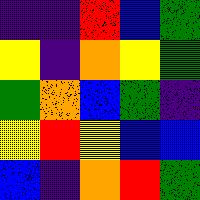[["indigo", "indigo", "red", "blue", "green"], ["yellow", "indigo", "orange", "yellow", "green"], ["green", "orange", "blue", "green", "indigo"], ["yellow", "red", "yellow", "blue", "blue"], ["blue", "indigo", "orange", "red", "green"]]